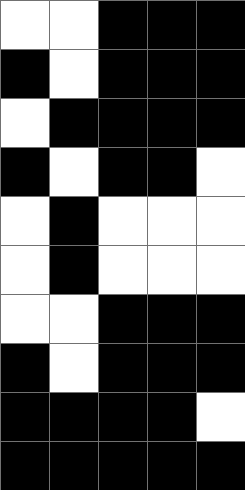[["white", "white", "black", "black", "black"], ["black", "white", "black", "black", "black"], ["white", "black", "black", "black", "black"], ["black", "white", "black", "black", "white"], ["white", "black", "white", "white", "white"], ["white", "black", "white", "white", "white"], ["white", "white", "black", "black", "black"], ["black", "white", "black", "black", "black"], ["black", "black", "black", "black", "white"], ["black", "black", "black", "black", "black"]]